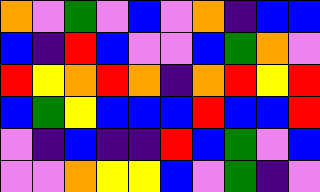[["orange", "violet", "green", "violet", "blue", "violet", "orange", "indigo", "blue", "blue"], ["blue", "indigo", "red", "blue", "violet", "violet", "blue", "green", "orange", "violet"], ["red", "yellow", "orange", "red", "orange", "indigo", "orange", "red", "yellow", "red"], ["blue", "green", "yellow", "blue", "blue", "blue", "red", "blue", "blue", "red"], ["violet", "indigo", "blue", "indigo", "indigo", "red", "blue", "green", "violet", "blue"], ["violet", "violet", "orange", "yellow", "yellow", "blue", "violet", "green", "indigo", "violet"]]